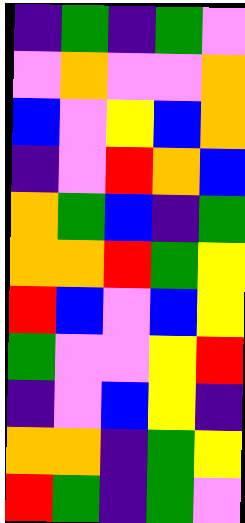[["indigo", "green", "indigo", "green", "violet"], ["violet", "orange", "violet", "violet", "orange"], ["blue", "violet", "yellow", "blue", "orange"], ["indigo", "violet", "red", "orange", "blue"], ["orange", "green", "blue", "indigo", "green"], ["orange", "orange", "red", "green", "yellow"], ["red", "blue", "violet", "blue", "yellow"], ["green", "violet", "violet", "yellow", "red"], ["indigo", "violet", "blue", "yellow", "indigo"], ["orange", "orange", "indigo", "green", "yellow"], ["red", "green", "indigo", "green", "violet"]]